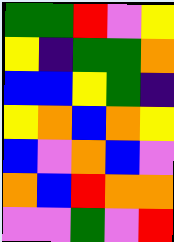[["green", "green", "red", "violet", "yellow"], ["yellow", "indigo", "green", "green", "orange"], ["blue", "blue", "yellow", "green", "indigo"], ["yellow", "orange", "blue", "orange", "yellow"], ["blue", "violet", "orange", "blue", "violet"], ["orange", "blue", "red", "orange", "orange"], ["violet", "violet", "green", "violet", "red"]]